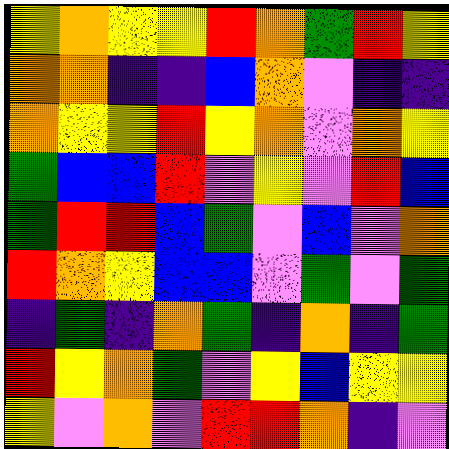[["yellow", "orange", "yellow", "yellow", "red", "orange", "green", "red", "yellow"], ["orange", "orange", "indigo", "indigo", "blue", "orange", "violet", "indigo", "indigo"], ["orange", "yellow", "yellow", "red", "yellow", "orange", "violet", "orange", "yellow"], ["green", "blue", "blue", "red", "violet", "yellow", "violet", "red", "blue"], ["green", "red", "red", "blue", "green", "violet", "blue", "violet", "orange"], ["red", "orange", "yellow", "blue", "blue", "violet", "green", "violet", "green"], ["indigo", "green", "indigo", "orange", "green", "indigo", "orange", "indigo", "green"], ["red", "yellow", "orange", "green", "violet", "yellow", "blue", "yellow", "yellow"], ["yellow", "violet", "orange", "violet", "red", "red", "orange", "indigo", "violet"]]